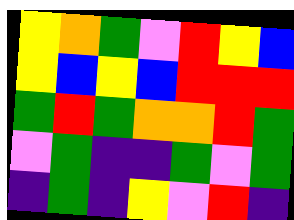[["yellow", "orange", "green", "violet", "red", "yellow", "blue"], ["yellow", "blue", "yellow", "blue", "red", "red", "red"], ["green", "red", "green", "orange", "orange", "red", "green"], ["violet", "green", "indigo", "indigo", "green", "violet", "green"], ["indigo", "green", "indigo", "yellow", "violet", "red", "indigo"]]